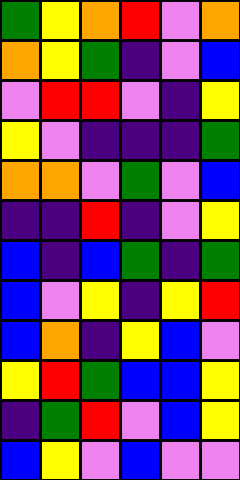[["green", "yellow", "orange", "red", "violet", "orange"], ["orange", "yellow", "green", "indigo", "violet", "blue"], ["violet", "red", "red", "violet", "indigo", "yellow"], ["yellow", "violet", "indigo", "indigo", "indigo", "green"], ["orange", "orange", "violet", "green", "violet", "blue"], ["indigo", "indigo", "red", "indigo", "violet", "yellow"], ["blue", "indigo", "blue", "green", "indigo", "green"], ["blue", "violet", "yellow", "indigo", "yellow", "red"], ["blue", "orange", "indigo", "yellow", "blue", "violet"], ["yellow", "red", "green", "blue", "blue", "yellow"], ["indigo", "green", "red", "violet", "blue", "yellow"], ["blue", "yellow", "violet", "blue", "violet", "violet"]]